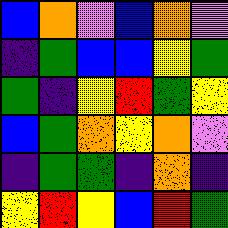[["blue", "orange", "violet", "blue", "orange", "violet"], ["indigo", "green", "blue", "blue", "yellow", "green"], ["green", "indigo", "yellow", "red", "green", "yellow"], ["blue", "green", "orange", "yellow", "orange", "violet"], ["indigo", "green", "green", "indigo", "orange", "indigo"], ["yellow", "red", "yellow", "blue", "red", "green"]]